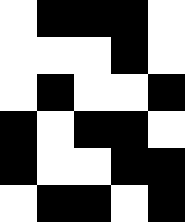[["white", "black", "black", "black", "white"], ["white", "white", "white", "black", "white"], ["white", "black", "white", "white", "black"], ["black", "white", "black", "black", "white"], ["black", "white", "white", "black", "black"], ["white", "black", "black", "white", "black"]]